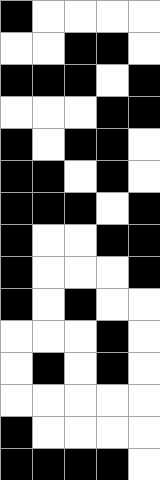[["black", "white", "white", "white", "white"], ["white", "white", "black", "black", "white"], ["black", "black", "black", "white", "black"], ["white", "white", "white", "black", "black"], ["black", "white", "black", "black", "white"], ["black", "black", "white", "black", "white"], ["black", "black", "black", "white", "black"], ["black", "white", "white", "black", "black"], ["black", "white", "white", "white", "black"], ["black", "white", "black", "white", "white"], ["white", "white", "white", "black", "white"], ["white", "black", "white", "black", "white"], ["white", "white", "white", "white", "white"], ["black", "white", "white", "white", "white"], ["black", "black", "black", "black", "white"]]